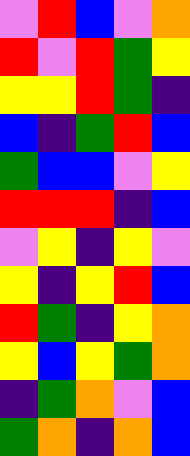[["violet", "red", "blue", "violet", "orange"], ["red", "violet", "red", "green", "yellow"], ["yellow", "yellow", "red", "green", "indigo"], ["blue", "indigo", "green", "red", "blue"], ["green", "blue", "blue", "violet", "yellow"], ["red", "red", "red", "indigo", "blue"], ["violet", "yellow", "indigo", "yellow", "violet"], ["yellow", "indigo", "yellow", "red", "blue"], ["red", "green", "indigo", "yellow", "orange"], ["yellow", "blue", "yellow", "green", "orange"], ["indigo", "green", "orange", "violet", "blue"], ["green", "orange", "indigo", "orange", "blue"]]